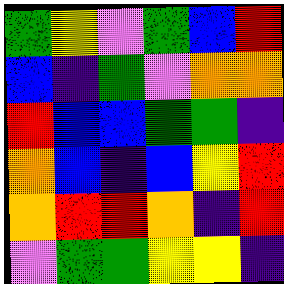[["green", "yellow", "violet", "green", "blue", "red"], ["blue", "indigo", "green", "violet", "orange", "orange"], ["red", "blue", "blue", "green", "green", "indigo"], ["orange", "blue", "indigo", "blue", "yellow", "red"], ["orange", "red", "red", "orange", "indigo", "red"], ["violet", "green", "green", "yellow", "yellow", "indigo"]]